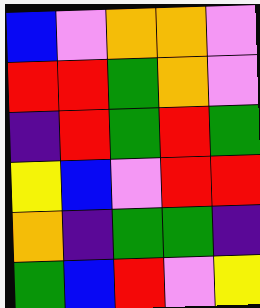[["blue", "violet", "orange", "orange", "violet"], ["red", "red", "green", "orange", "violet"], ["indigo", "red", "green", "red", "green"], ["yellow", "blue", "violet", "red", "red"], ["orange", "indigo", "green", "green", "indigo"], ["green", "blue", "red", "violet", "yellow"]]